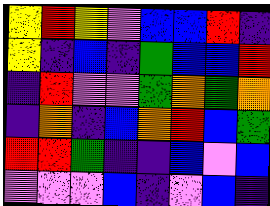[["yellow", "red", "yellow", "violet", "blue", "blue", "red", "indigo"], ["yellow", "indigo", "blue", "indigo", "green", "blue", "blue", "red"], ["indigo", "red", "violet", "violet", "green", "orange", "green", "orange"], ["indigo", "orange", "indigo", "blue", "orange", "red", "blue", "green"], ["red", "red", "green", "indigo", "indigo", "blue", "violet", "blue"], ["violet", "violet", "violet", "blue", "indigo", "violet", "blue", "indigo"]]